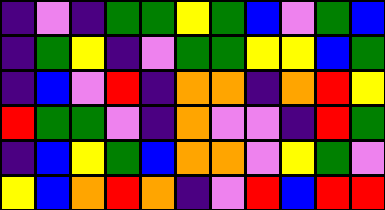[["indigo", "violet", "indigo", "green", "green", "yellow", "green", "blue", "violet", "green", "blue"], ["indigo", "green", "yellow", "indigo", "violet", "green", "green", "yellow", "yellow", "blue", "green"], ["indigo", "blue", "violet", "red", "indigo", "orange", "orange", "indigo", "orange", "red", "yellow"], ["red", "green", "green", "violet", "indigo", "orange", "violet", "violet", "indigo", "red", "green"], ["indigo", "blue", "yellow", "green", "blue", "orange", "orange", "violet", "yellow", "green", "violet"], ["yellow", "blue", "orange", "red", "orange", "indigo", "violet", "red", "blue", "red", "red"]]